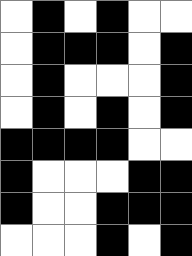[["white", "black", "white", "black", "white", "white"], ["white", "black", "black", "black", "white", "black"], ["white", "black", "white", "white", "white", "black"], ["white", "black", "white", "black", "white", "black"], ["black", "black", "black", "black", "white", "white"], ["black", "white", "white", "white", "black", "black"], ["black", "white", "white", "black", "black", "black"], ["white", "white", "white", "black", "white", "black"]]